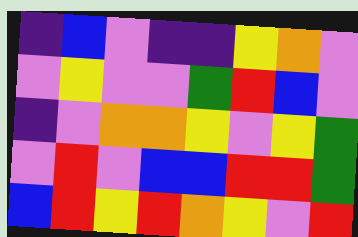[["indigo", "blue", "violet", "indigo", "indigo", "yellow", "orange", "violet"], ["violet", "yellow", "violet", "violet", "green", "red", "blue", "violet"], ["indigo", "violet", "orange", "orange", "yellow", "violet", "yellow", "green"], ["violet", "red", "violet", "blue", "blue", "red", "red", "green"], ["blue", "red", "yellow", "red", "orange", "yellow", "violet", "red"]]